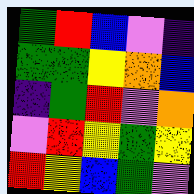[["green", "red", "blue", "violet", "indigo"], ["green", "green", "yellow", "orange", "blue"], ["indigo", "green", "red", "violet", "orange"], ["violet", "red", "yellow", "green", "yellow"], ["red", "yellow", "blue", "green", "violet"]]